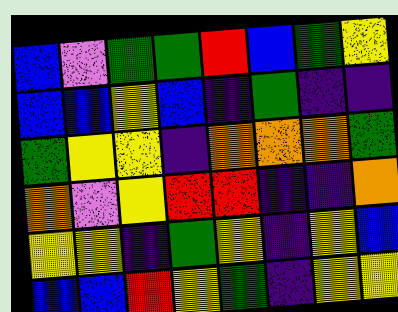[["blue", "violet", "green", "green", "red", "blue", "green", "yellow"], ["blue", "blue", "yellow", "blue", "indigo", "green", "indigo", "indigo"], ["green", "yellow", "yellow", "indigo", "orange", "orange", "orange", "green"], ["orange", "violet", "yellow", "red", "red", "indigo", "indigo", "orange"], ["yellow", "yellow", "indigo", "green", "yellow", "indigo", "yellow", "blue"], ["blue", "blue", "red", "yellow", "green", "indigo", "yellow", "yellow"]]